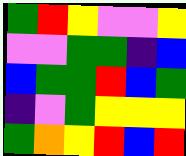[["green", "red", "yellow", "violet", "violet", "yellow"], ["violet", "violet", "green", "green", "indigo", "blue"], ["blue", "green", "green", "red", "blue", "green"], ["indigo", "violet", "green", "yellow", "yellow", "yellow"], ["green", "orange", "yellow", "red", "blue", "red"]]